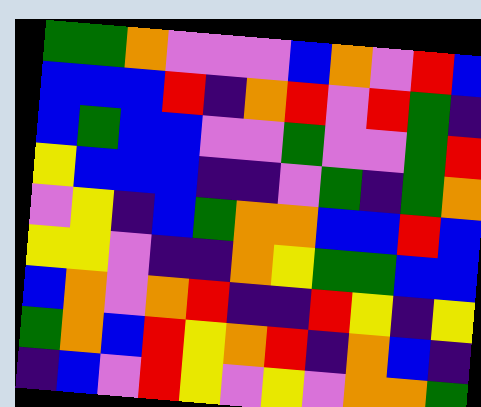[["green", "green", "orange", "violet", "violet", "violet", "blue", "orange", "violet", "red", "blue"], ["blue", "blue", "blue", "red", "indigo", "orange", "red", "violet", "red", "green", "indigo"], ["blue", "green", "blue", "blue", "violet", "violet", "green", "violet", "violet", "green", "red"], ["yellow", "blue", "blue", "blue", "indigo", "indigo", "violet", "green", "indigo", "green", "orange"], ["violet", "yellow", "indigo", "blue", "green", "orange", "orange", "blue", "blue", "red", "blue"], ["yellow", "yellow", "violet", "indigo", "indigo", "orange", "yellow", "green", "green", "blue", "blue"], ["blue", "orange", "violet", "orange", "red", "indigo", "indigo", "red", "yellow", "indigo", "yellow"], ["green", "orange", "blue", "red", "yellow", "orange", "red", "indigo", "orange", "blue", "indigo"], ["indigo", "blue", "violet", "red", "yellow", "violet", "yellow", "violet", "orange", "orange", "green"]]